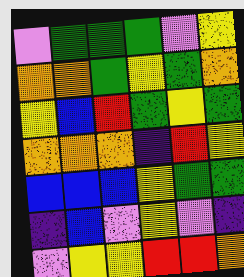[["violet", "green", "green", "green", "violet", "yellow"], ["orange", "orange", "green", "yellow", "green", "orange"], ["yellow", "blue", "red", "green", "yellow", "green"], ["orange", "orange", "orange", "indigo", "red", "yellow"], ["blue", "blue", "blue", "yellow", "green", "green"], ["indigo", "blue", "violet", "yellow", "violet", "indigo"], ["violet", "yellow", "yellow", "red", "red", "orange"]]